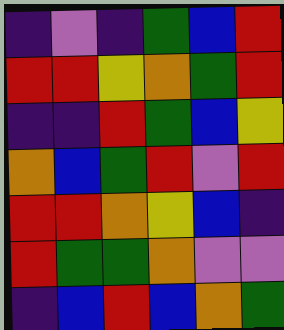[["indigo", "violet", "indigo", "green", "blue", "red"], ["red", "red", "yellow", "orange", "green", "red"], ["indigo", "indigo", "red", "green", "blue", "yellow"], ["orange", "blue", "green", "red", "violet", "red"], ["red", "red", "orange", "yellow", "blue", "indigo"], ["red", "green", "green", "orange", "violet", "violet"], ["indigo", "blue", "red", "blue", "orange", "green"]]